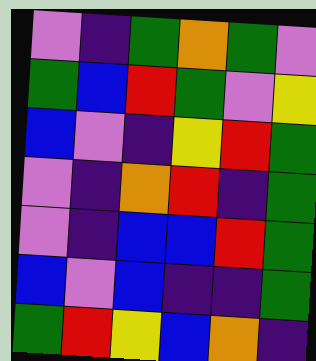[["violet", "indigo", "green", "orange", "green", "violet"], ["green", "blue", "red", "green", "violet", "yellow"], ["blue", "violet", "indigo", "yellow", "red", "green"], ["violet", "indigo", "orange", "red", "indigo", "green"], ["violet", "indigo", "blue", "blue", "red", "green"], ["blue", "violet", "blue", "indigo", "indigo", "green"], ["green", "red", "yellow", "blue", "orange", "indigo"]]